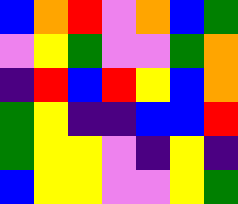[["blue", "orange", "red", "violet", "orange", "blue", "green"], ["violet", "yellow", "green", "violet", "violet", "green", "orange"], ["indigo", "red", "blue", "red", "yellow", "blue", "orange"], ["green", "yellow", "indigo", "indigo", "blue", "blue", "red"], ["green", "yellow", "yellow", "violet", "indigo", "yellow", "indigo"], ["blue", "yellow", "yellow", "violet", "violet", "yellow", "green"]]